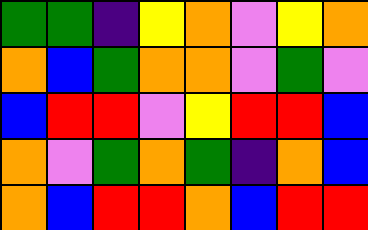[["green", "green", "indigo", "yellow", "orange", "violet", "yellow", "orange"], ["orange", "blue", "green", "orange", "orange", "violet", "green", "violet"], ["blue", "red", "red", "violet", "yellow", "red", "red", "blue"], ["orange", "violet", "green", "orange", "green", "indigo", "orange", "blue"], ["orange", "blue", "red", "red", "orange", "blue", "red", "red"]]